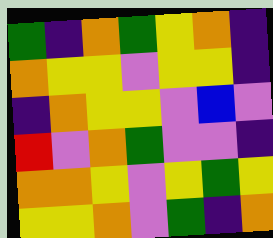[["green", "indigo", "orange", "green", "yellow", "orange", "indigo"], ["orange", "yellow", "yellow", "violet", "yellow", "yellow", "indigo"], ["indigo", "orange", "yellow", "yellow", "violet", "blue", "violet"], ["red", "violet", "orange", "green", "violet", "violet", "indigo"], ["orange", "orange", "yellow", "violet", "yellow", "green", "yellow"], ["yellow", "yellow", "orange", "violet", "green", "indigo", "orange"]]